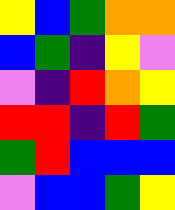[["yellow", "blue", "green", "orange", "orange"], ["blue", "green", "indigo", "yellow", "violet"], ["violet", "indigo", "red", "orange", "yellow"], ["red", "red", "indigo", "red", "green"], ["green", "red", "blue", "blue", "blue"], ["violet", "blue", "blue", "green", "yellow"]]